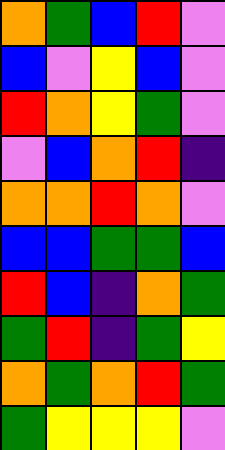[["orange", "green", "blue", "red", "violet"], ["blue", "violet", "yellow", "blue", "violet"], ["red", "orange", "yellow", "green", "violet"], ["violet", "blue", "orange", "red", "indigo"], ["orange", "orange", "red", "orange", "violet"], ["blue", "blue", "green", "green", "blue"], ["red", "blue", "indigo", "orange", "green"], ["green", "red", "indigo", "green", "yellow"], ["orange", "green", "orange", "red", "green"], ["green", "yellow", "yellow", "yellow", "violet"]]